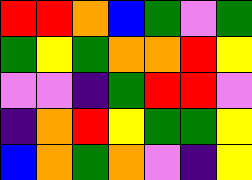[["red", "red", "orange", "blue", "green", "violet", "green"], ["green", "yellow", "green", "orange", "orange", "red", "yellow"], ["violet", "violet", "indigo", "green", "red", "red", "violet"], ["indigo", "orange", "red", "yellow", "green", "green", "yellow"], ["blue", "orange", "green", "orange", "violet", "indigo", "yellow"]]